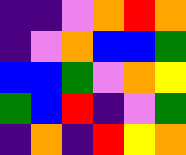[["indigo", "indigo", "violet", "orange", "red", "orange"], ["indigo", "violet", "orange", "blue", "blue", "green"], ["blue", "blue", "green", "violet", "orange", "yellow"], ["green", "blue", "red", "indigo", "violet", "green"], ["indigo", "orange", "indigo", "red", "yellow", "orange"]]